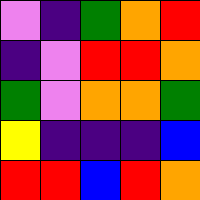[["violet", "indigo", "green", "orange", "red"], ["indigo", "violet", "red", "red", "orange"], ["green", "violet", "orange", "orange", "green"], ["yellow", "indigo", "indigo", "indigo", "blue"], ["red", "red", "blue", "red", "orange"]]